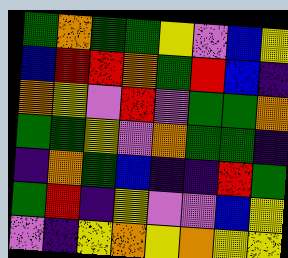[["green", "orange", "green", "green", "yellow", "violet", "blue", "yellow"], ["blue", "red", "red", "orange", "green", "red", "blue", "indigo"], ["orange", "yellow", "violet", "red", "violet", "green", "green", "orange"], ["green", "green", "yellow", "violet", "orange", "green", "green", "indigo"], ["indigo", "orange", "green", "blue", "indigo", "indigo", "red", "green"], ["green", "red", "indigo", "yellow", "violet", "violet", "blue", "yellow"], ["violet", "indigo", "yellow", "orange", "yellow", "orange", "yellow", "yellow"]]